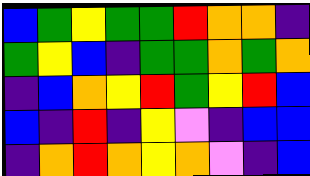[["blue", "green", "yellow", "green", "green", "red", "orange", "orange", "indigo"], ["green", "yellow", "blue", "indigo", "green", "green", "orange", "green", "orange"], ["indigo", "blue", "orange", "yellow", "red", "green", "yellow", "red", "blue"], ["blue", "indigo", "red", "indigo", "yellow", "violet", "indigo", "blue", "blue"], ["indigo", "orange", "red", "orange", "yellow", "orange", "violet", "indigo", "blue"]]